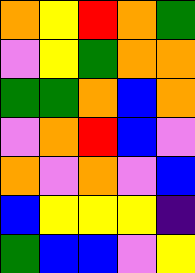[["orange", "yellow", "red", "orange", "green"], ["violet", "yellow", "green", "orange", "orange"], ["green", "green", "orange", "blue", "orange"], ["violet", "orange", "red", "blue", "violet"], ["orange", "violet", "orange", "violet", "blue"], ["blue", "yellow", "yellow", "yellow", "indigo"], ["green", "blue", "blue", "violet", "yellow"]]